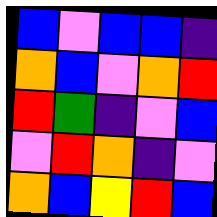[["blue", "violet", "blue", "blue", "indigo"], ["orange", "blue", "violet", "orange", "red"], ["red", "green", "indigo", "violet", "blue"], ["violet", "red", "orange", "indigo", "violet"], ["orange", "blue", "yellow", "red", "blue"]]